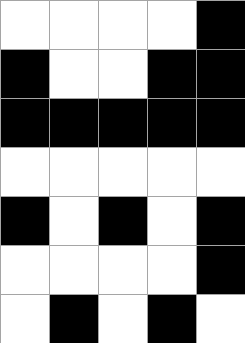[["white", "white", "white", "white", "black"], ["black", "white", "white", "black", "black"], ["black", "black", "black", "black", "black"], ["white", "white", "white", "white", "white"], ["black", "white", "black", "white", "black"], ["white", "white", "white", "white", "black"], ["white", "black", "white", "black", "white"]]